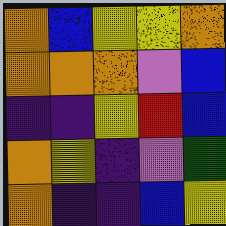[["orange", "blue", "yellow", "yellow", "orange"], ["orange", "orange", "orange", "violet", "blue"], ["indigo", "indigo", "yellow", "red", "blue"], ["orange", "yellow", "indigo", "violet", "green"], ["orange", "indigo", "indigo", "blue", "yellow"]]